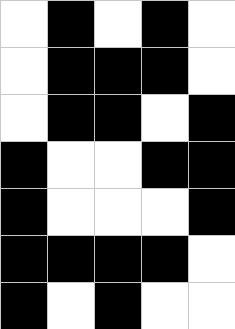[["white", "black", "white", "black", "white"], ["white", "black", "black", "black", "white"], ["white", "black", "black", "white", "black"], ["black", "white", "white", "black", "black"], ["black", "white", "white", "white", "black"], ["black", "black", "black", "black", "white"], ["black", "white", "black", "white", "white"]]